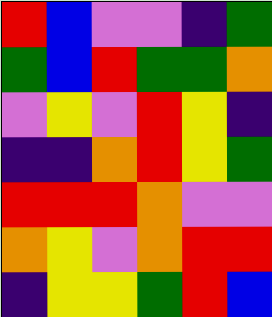[["red", "blue", "violet", "violet", "indigo", "green"], ["green", "blue", "red", "green", "green", "orange"], ["violet", "yellow", "violet", "red", "yellow", "indigo"], ["indigo", "indigo", "orange", "red", "yellow", "green"], ["red", "red", "red", "orange", "violet", "violet"], ["orange", "yellow", "violet", "orange", "red", "red"], ["indigo", "yellow", "yellow", "green", "red", "blue"]]